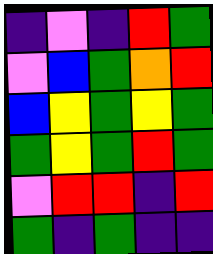[["indigo", "violet", "indigo", "red", "green"], ["violet", "blue", "green", "orange", "red"], ["blue", "yellow", "green", "yellow", "green"], ["green", "yellow", "green", "red", "green"], ["violet", "red", "red", "indigo", "red"], ["green", "indigo", "green", "indigo", "indigo"]]